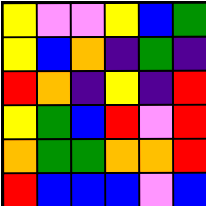[["yellow", "violet", "violet", "yellow", "blue", "green"], ["yellow", "blue", "orange", "indigo", "green", "indigo"], ["red", "orange", "indigo", "yellow", "indigo", "red"], ["yellow", "green", "blue", "red", "violet", "red"], ["orange", "green", "green", "orange", "orange", "red"], ["red", "blue", "blue", "blue", "violet", "blue"]]